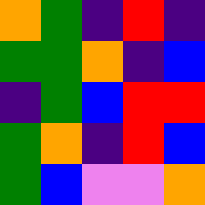[["orange", "green", "indigo", "red", "indigo"], ["green", "green", "orange", "indigo", "blue"], ["indigo", "green", "blue", "red", "red"], ["green", "orange", "indigo", "red", "blue"], ["green", "blue", "violet", "violet", "orange"]]